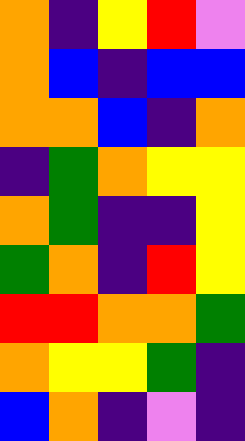[["orange", "indigo", "yellow", "red", "violet"], ["orange", "blue", "indigo", "blue", "blue"], ["orange", "orange", "blue", "indigo", "orange"], ["indigo", "green", "orange", "yellow", "yellow"], ["orange", "green", "indigo", "indigo", "yellow"], ["green", "orange", "indigo", "red", "yellow"], ["red", "red", "orange", "orange", "green"], ["orange", "yellow", "yellow", "green", "indigo"], ["blue", "orange", "indigo", "violet", "indigo"]]